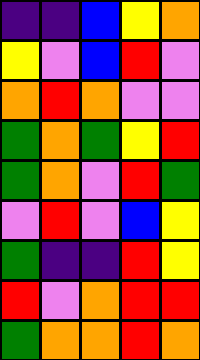[["indigo", "indigo", "blue", "yellow", "orange"], ["yellow", "violet", "blue", "red", "violet"], ["orange", "red", "orange", "violet", "violet"], ["green", "orange", "green", "yellow", "red"], ["green", "orange", "violet", "red", "green"], ["violet", "red", "violet", "blue", "yellow"], ["green", "indigo", "indigo", "red", "yellow"], ["red", "violet", "orange", "red", "red"], ["green", "orange", "orange", "red", "orange"]]